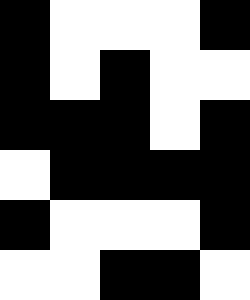[["black", "white", "white", "white", "black"], ["black", "white", "black", "white", "white"], ["black", "black", "black", "white", "black"], ["white", "black", "black", "black", "black"], ["black", "white", "white", "white", "black"], ["white", "white", "black", "black", "white"]]